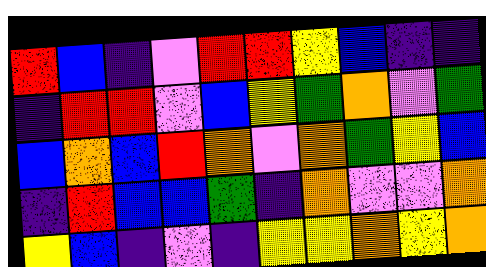[["red", "blue", "indigo", "violet", "red", "red", "yellow", "blue", "indigo", "indigo"], ["indigo", "red", "red", "violet", "blue", "yellow", "green", "orange", "violet", "green"], ["blue", "orange", "blue", "red", "orange", "violet", "orange", "green", "yellow", "blue"], ["indigo", "red", "blue", "blue", "green", "indigo", "orange", "violet", "violet", "orange"], ["yellow", "blue", "indigo", "violet", "indigo", "yellow", "yellow", "orange", "yellow", "orange"]]